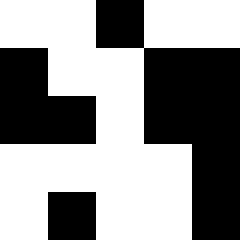[["white", "white", "black", "white", "white"], ["black", "white", "white", "black", "black"], ["black", "black", "white", "black", "black"], ["white", "white", "white", "white", "black"], ["white", "black", "white", "white", "black"]]